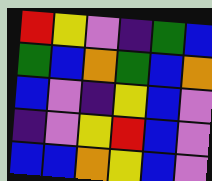[["red", "yellow", "violet", "indigo", "green", "blue"], ["green", "blue", "orange", "green", "blue", "orange"], ["blue", "violet", "indigo", "yellow", "blue", "violet"], ["indigo", "violet", "yellow", "red", "blue", "violet"], ["blue", "blue", "orange", "yellow", "blue", "violet"]]